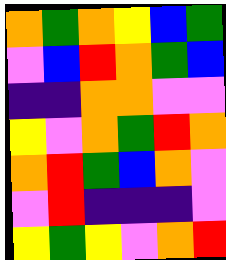[["orange", "green", "orange", "yellow", "blue", "green"], ["violet", "blue", "red", "orange", "green", "blue"], ["indigo", "indigo", "orange", "orange", "violet", "violet"], ["yellow", "violet", "orange", "green", "red", "orange"], ["orange", "red", "green", "blue", "orange", "violet"], ["violet", "red", "indigo", "indigo", "indigo", "violet"], ["yellow", "green", "yellow", "violet", "orange", "red"]]